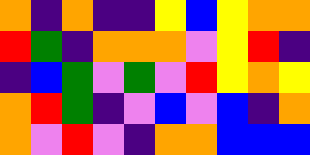[["orange", "indigo", "orange", "indigo", "indigo", "yellow", "blue", "yellow", "orange", "orange"], ["red", "green", "indigo", "orange", "orange", "orange", "violet", "yellow", "red", "indigo"], ["indigo", "blue", "green", "violet", "green", "violet", "red", "yellow", "orange", "yellow"], ["orange", "red", "green", "indigo", "violet", "blue", "violet", "blue", "indigo", "orange"], ["orange", "violet", "red", "violet", "indigo", "orange", "orange", "blue", "blue", "blue"]]